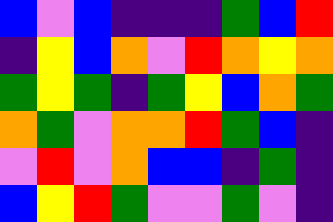[["blue", "violet", "blue", "indigo", "indigo", "indigo", "green", "blue", "red"], ["indigo", "yellow", "blue", "orange", "violet", "red", "orange", "yellow", "orange"], ["green", "yellow", "green", "indigo", "green", "yellow", "blue", "orange", "green"], ["orange", "green", "violet", "orange", "orange", "red", "green", "blue", "indigo"], ["violet", "red", "violet", "orange", "blue", "blue", "indigo", "green", "indigo"], ["blue", "yellow", "red", "green", "violet", "violet", "green", "violet", "indigo"]]